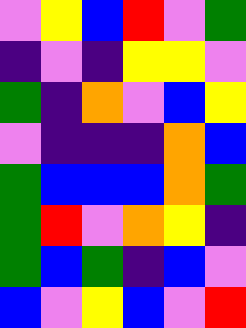[["violet", "yellow", "blue", "red", "violet", "green"], ["indigo", "violet", "indigo", "yellow", "yellow", "violet"], ["green", "indigo", "orange", "violet", "blue", "yellow"], ["violet", "indigo", "indigo", "indigo", "orange", "blue"], ["green", "blue", "blue", "blue", "orange", "green"], ["green", "red", "violet", "orange", "yellow", "indigo"], ["green", "blue", "green", "indigo", "blue", "violet"], ["blue", "violet", "yellow", "blue", "violet", "red"]]